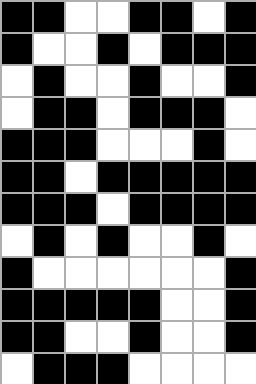[["black", "black", "white", "white", "black", "black", "white", "black"], ["black", "white", "white", "black", "white", "black", "black", "black"], ["white", "black", "white", "white", "black", "white", "white", "black"], ["white", "black", "black", "white", "black", "black", "black", "white"], ["black", "black", "black", "white", "white", "white", "black", "white"], ["black", "black", "white", "black", "black", "black", "black", "black"], ["black", "black", "black", "white", "black", "black", "black", "black"], ["white", "black", "white", "black", "white", "white", "black", "white"], ["black", "white", "white", "white", "white", "white", "white", "black"], ["black", "black", "black", "black", "black", "white", "white", "black"], ["black", "black", "white", "white", "black", "white", "white", "black"], ["white", "black", "black", "black", "white", "white", "white", "white"]]